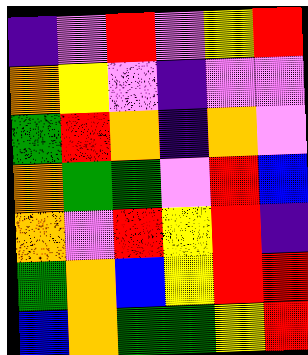[["indigo", "violet", "red", "violet", "yellow", "red"], ["orange", "yellow", "violet", "indigo", "violet", "violet"], ["green", "red", "orange", "indigo", "orange", "violet"], ["orange", "green", "green", "violet", "red", "blue"], ["orange", "violet", "red", "yellow", "red", "indigo"], ["green", "orange", "blue", "yellow", "red", "red"], ["blue", "orange", "green", "green", "yellow", "red"]]